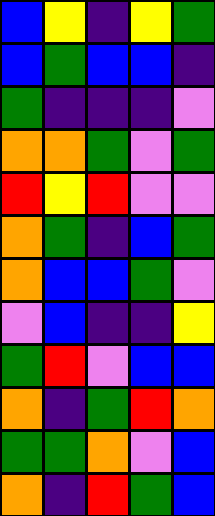[["blue", "yellow", "indigo", "yellow", "green"], ["blue", "green", "blue", "blue", "indigo"], ["green", "indigo", "indigo", "indigo", "violet"], ["orange", "orange", "green", "violet", "green"], ["red", "yellow", "red", "violet", "violet"], ["orange", "green", "indigo", "blue", "green"], ["orange", "blue", "blue", "green", "violet"], ["violet", "blue", "indigo", "indigo", "yellow"], ["green", "red", "violet", "blue", "blue"], ["orange", "indigo", "green", "red", "orange"], ["green", "green", "orange", "violet", "blue"], ["orange", "indigo", "red", "green", "blue"]]